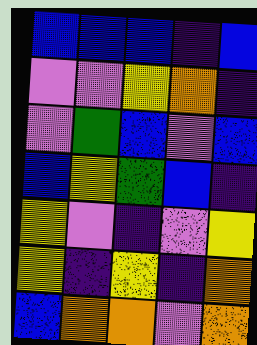[["blue", "blue", "blue", "indigo", "blue"], ["violet", "violet", "yellow", "orange", "indigo"], ["violet", "green", "blue", "violet", "blue"], ["blue", "yellow", "green", "blue", "indigo"], ["yellow", "violet", "indigo", "violet", "yellow"], ["yellow", "indigo", "yellow", "indigo", "orange"], ["blue", "orange", "orange", "violet", "orange"]]